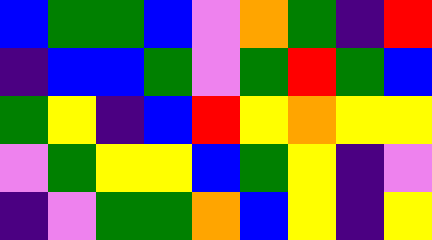[["blue", "green", "green", "blue", "violet", "orange", "green", "indigo", "red"], ["indigo", "blue", "blue", "green", "violet", "green", "red", "green", "blue"], ["green", "yellow", "indigo", "blue", "red", "yellow", "orange", "yellow", "yellow"], ["violet", "green", "yellow", "yellow", "blue", "green", "yellow", "indigo", "violet"], ["indigo", "violet", "green", "green", "orange", "blue", "yellow", "indigo", "yellow"]]